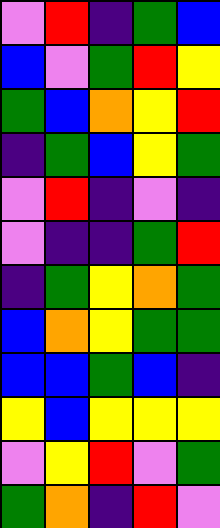[["violet", "red", "indigo", "green", "blue"], ["blue", "violet", "green", "red", "yellow"], ["green", "blue", "orange", "yellow", "red"], ["indigo", "green", "blue", "yellow", "green"], ["violet", "red", "indigo", "violet", "indigo"], ["violet", "indigo", "indigo", "green", "red"], ["indigo", "green", "yellow", "orange", "green"], ["blue", "orange", "yellow", "green", "green"], ["blue", "blue", "green", "blue", "indigo"], ["yellow", "blue", "yellow", "yellow", "yellow"], ["violet", "yellow", "red", "violet", "green"], ["green", "orange", "indigo", "red", "violet"]]